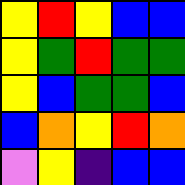[["yellow", "red", "yellow", "blue", "blue"], ["yellow", "green", "red", "green", "green"], ["yellow", "blue", "green", "green", "blue"], ["blue", "orange", "yellow", "red", "orange"], ["violet", "yellow", "indigo", "blue", "blue"]]